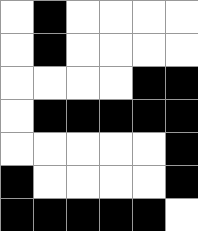[["white", "black", "white", "white", "white", "white"], ["white", "black", "white", "white", "white", "white"], ["white", "white", "white", "white", "black", "black"], ["white", "black", "black", "black", "black", "black"], ["white", "white", "white", "white", "white", "black"], ["black", "white", "white", "white", "white", "black"], ["black", "black", "black", "black", "black", "white"]]